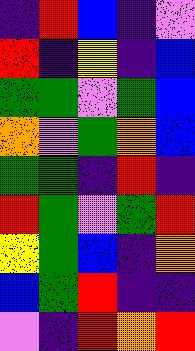[["indigo", "red", "blue", "indigo", "violet"], ["red", "indigo", "yellow", "indigo", "blue"], ["green", "green", "violet", "green", "blue"], ["orange", "violet", "green", "orange", "blue"], ["green", "green", "indigo", "red", "indigo"], ["red", "green", "violet", "green", "red"], ["yellow", "green", "blue", "indigo", "orange"], ["blue", "green", "red", "indigo", "indigo"], ["violet", "indigo", "red", "orange", "red"]]